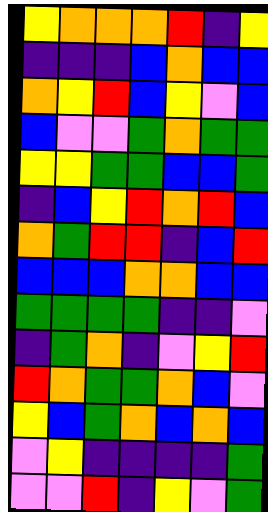[["yellow", "orange", "orange", "orange", "red", "indigo", "yellow"], ["indigo", "indigo", "indigo", "blue", "orange", "blue", "blue"], ["orange", "yellow", "red", "blue", "yellow", "violet", "blue"], ["blue", "violet", "violet", "green", "orange", "green", "green"], ["yellow", "yellow", "green", "green", "blue", "blue", "green"], ["indigo", "blue", "yellow", "red", "orange", "red", "blue"], ["orange", "green", "red", "red", "indigo", "blue", "red"], ["blue", "blue", "blue", "orange", "orange", "blue", "blue"], ["green", "green", "green", "green", "indigo", "indigo", "violet"], ["indigo", "green", "orange", "indigo", "violet", "yellow", "red"], ["red", "orange", "green", "green", "orange", "blue", "violet"], ["yellow", "blue", "green", "orange", "blue", "orange", "blue"], ["violet", "yellow", "indigo", "indigo", "indigo", "indigo", "green"], ["violet", "violet", "red", "indigo", "yellow", "violet", "green"]]